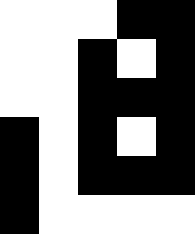[["white", "white", "white", "black", "black"], ["white", "white", "black", "white", "black"], ["white", "white", "black", "black", "black"], ["black", "white", "black", "white", "black"], ["black", "white", "black", "black", "black"], ["black", "white", "white", "white", "white"]]